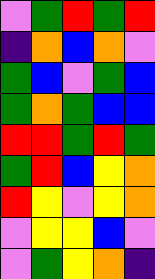[["violet", "green", "red", "green", "red"], ["indigo", "orange", "blue", "orange", "violet"], ["green", "blue", "violet", "green", "blue"], ["green", "orange", "green", "blue", "blue"], ["red", "red", "green", "red", "green"], ["green", "red", "blue", "yellow", "orange"], ["red", "yellow", "violet", "yellow", "orange"], ["violet", "yellow", "yellow", "blue", "violet"], ["violet", "green", "yellow", "orange", "indigo"]]